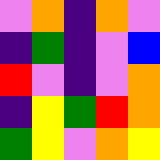[["violet", "orange", "indigo", "orange", "violet"], ["indigo", "green", "indigo", "violet", "blue"], ["red", "violet", "indigo", "violet", "orange"], ["indigo", "yellow", "green", "red", "orange"], ["green", "yellow", "violet", "orange", "yellow"]]